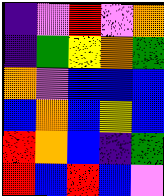[["indigo", "violet", "red", "violet", "orange"], ["indigo", "green", "yellow", "orange", "green"], ["orange", "violet", "blue", "blue", "blue"], ["blue", "orange", "blue", "yellow", "blue"], ["red", "orange", "blue", "indigo", "green"], ["red", "blue", "red", "blue", "violet"]]